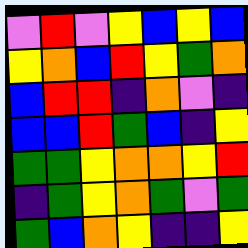[["violet", "red", "violet", "yellow", "blue", "yellow", "blue"], ["yellow", "orange", "blue", "red", "yellow", "green", "orange"], ["blue", "red", "red", "indigo", "orange", "violet", "indigo"], ["blue", "blue", "red", "green", "blue", "indigo", "yellow"], ["green", "green", "yellow", "orange", "orange", "yellow", "red"], ["indigo", "green", "yellow", "orange", "green", "violet", "green"], ["green", "blue", "orange", "yellow", "indigo", "indigo", "yellow"]]